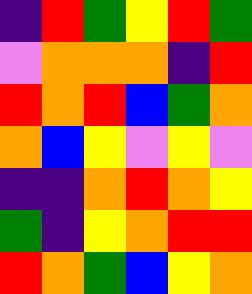[["indigo", "red", "green", "yellow", "red", "green"], ["violet", "orange", "orange", "orange", "indigo", "red"], ["red", "orange", "red", "blue", "green", "orange"], ["orange", "blue", "yellow", "violet", "yellow", "violet"], ["indigo", "indigo", "orange", "red", "orange", "yellow"], ["green", "indigo", "yellow", "orange", "red", "red"], ["red", "orange", "green", "blue", "yellow", "orange"]]